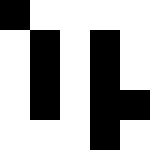[["black", "white", "white", "white", "white"], ["white", "black", "white", "black", "white"], ["white", "black", "white", "black", "white"], ["white", "black", "white", "black", "black"], ["white", "white", "white", "black", "white"]]